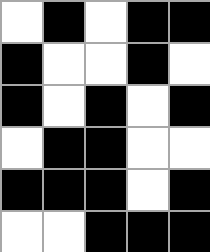[["white", "black", "white", "black", "black"], ["black", "white", "white", "black", "white"], ["black", "white", "black", "white", "black"], ["white", "black", "black", "white", "white"], ["black", "black", "black", "white", "black"], ["white", "white", "black", "black", "black"]]